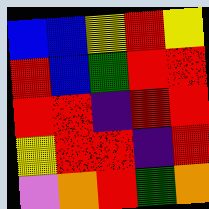[["blue", "blue", "yellow", "red", "yellow"], ["red", "blue", "green", "red", "red"], ["red", "red", "indigo", "red", "red"], ["yellow", "red", "red", "indigo", "red"], ["violet", "orange", "red", "green", "orange"]]